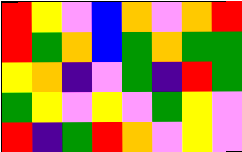[["red", "yellow", "violet", "blue", "orange", "violet", "orange", "red"], ["red", "green", "orange", "blue", "green", "orange", "green", "green"], ["yellow", "orange", "indigo", "violet", "green", "indigo", "red", "green"], ["green", "yellow", "violet", "yellow", "violet", "green", "yellow", "violet"], ["red", "indigo", "green", "red", "orange", "violet", "yellow", "violet"]]